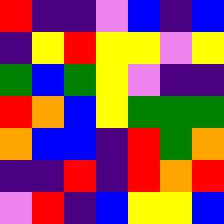[["red", "indigo", "indigo", "violet", "blue", "indigo", "blue"], ["indigo", "yellow", "red", "yellow", "yellow", "violet", "yellow"], ["green", "blue", "green", "yellow", "violet", "indigo", "indigo"], ["red", "orange", "blue", "yellow", "green", "green", "green"], ["orange", "blue", "blue", "indigo", "red", "green", "orange"], ["indigo", "indigo", "red", "indigo", "red", "orange", "red"], ["violet", "red", "indigo", "blue", "yellow", "yellow", "blue"]]